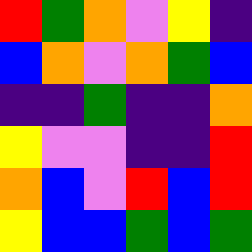[["red", "green", "orange", "violet", "yellow", "indigo"], ["blue", "orange", "violet", "orange", "green", "blue"], ["indigo", "indigo", "green", "indigo", "indigo", "orange"], ["yellow", "violet", "violet", "indigo", "indigo", "red"], ["orange", "blue", "violet", "red", "blue", "red"], ["yellow", "blue", "blue", "green", "blue", "green"]]